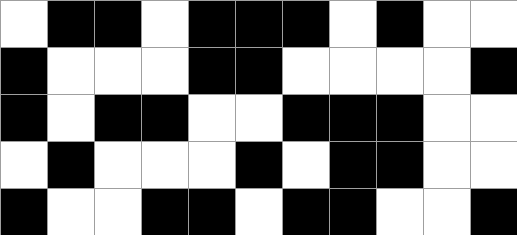[["white", "black", "black", "white", "black", "black", "black", "white", "black", "white", "white"], ["black", "white", "white", "white", "black", "black", "white", "white", "white", "white", "black"], ["black", "white", "black", "black", "white", "white", "black", "black", "black", "white", "white"], ["white", "black", "white", "white", "white", "black", "white", "black", "black", "white", "white"], ["black", "white", "white", "black", "black", "white", "black", "black", "white", "white", "black"]]